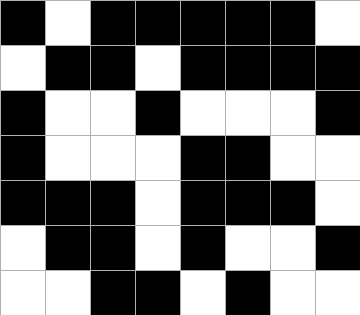[["black", "white", "black", "black", "black", "black", "black", "white"], ["white", "black", "black", "white", "black", "black", "black", "black"], ["black", "white", "white", "black", "white", "white", "white", "black"], ["black", "white", "white", "white", "black", "black", "white", "white"], ["black", "black", "black", "white", "black", "black", "black", "white"], ["white", "black", "black", "white", "black", "white", "white", "black"], ["white", "white", "black", "black", "white", "black", "white", "white"]]